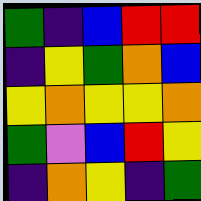[["green", "indigo", "blue", "red", "red"], ["indigo", "yellow", "green", "orange", "blue"], ["yellow", "orange", "yellow", "yellow", "orange"], ["green", "violet", "blue", "red", "yellow"], ["indigo", "orange", "yellow", "indigo", "green"]]